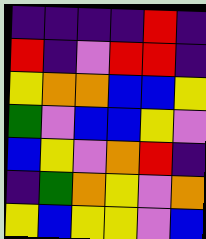[["indigo", "indigo", "indigo", "indigo", "red", "indigo"], ["red", "indigo", "violet", "red", "red", "indigo"], ["yellow", "orange", "orange", "blue", "blue", "yellow"], ["green", "violet", "blue", "blue", "yellow", "violet"], ["blue", "yellow", "violet", "orange", "red", "indigo"], ["indigo", "green", "orange", "yellow", "violet", "orange"], ["yellow", "blue", "yellow", "yellow", "violet", "blue"]]